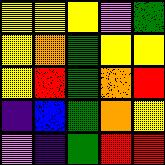[["yellow", "yellow", "yellow", "violet", "green"], ["yellow", "orange", "green", "yellow", "yellow"], ["yellow", "red", "green", "orange", "red"], ["indigo", "blue", "green", "orange", "yellow"], ["violet", "indigo", "green", "red", "red"]]